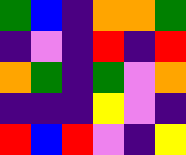[["green", "blue", "indigo", "orange", "orange", "green"], ["indigo", "violet", "indigo", "red", "indigo", "red"], ["orange", "green", "indigo", "green", "violet", "orange"], ["indigo", "indigo", "indigo", "yellow", "violet", "indigo"], ["red", "blue", "red", "violet", "indigo", "yellow"]]